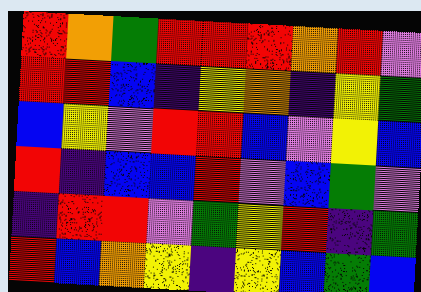[["red", "orange", "green", "red", "red", "red", "orange", "red", "violet"], ["red", "red", "blue", "indigo", "yellow", "orange", "indigo", "yellow", "green"], ["blue", "yellow", "violet", "red", "red", "blue", "violet", "yellow", "blue"], ["red", "indigo", "blue", "blue", "red", "violet", "blue", "green", "violet"], ["indigo", "red", "red", "violet", "green", "yellow", "red", "indigo", "green"], ["red", "blue", "orange", "yellow", "indigo", "yellow", "blue", "green", "blue"]]